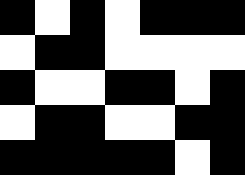[["black", "white", "black", "white", "black", "black", "black"], ["white", "black", "black", "white", "white", "white", "white"], ["black", "white", "white", "black", "black", "white", "black"], ["white", "black", "black", "white", "white", "black", "black"], ["black", "black", "black", "black", "black", "white", "black"]]